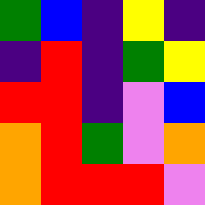[["green", "blue", "indigo", "yellow", "indigo"], ["indigo", "red", "indigo", "green", "yellow"], ["red", "red", "indigo", "violet", "blue"], ["orange", "red", "green", "violet", "orange"], ["orange", "red", "red", "red", "violet"]]